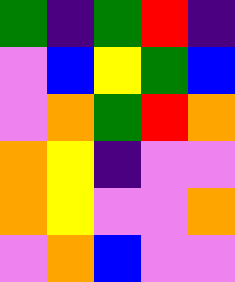[["green", "indigo", "green", "red", "indigo"], ["violet", "blue", "yellow", "green", "blue"], ["violet", "orange", "green", "red", "orange"], ["orange", "yellow", "indigo", "violet", "violet"], ["orange", "yellow", "violet", "violet", "orange"], ["violet", "orange", "blue", "violet", "violet"]]